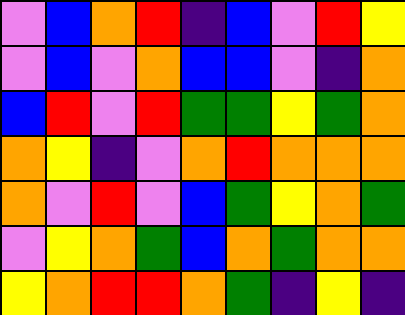[["violet", "blue", "orange", "red", "indigo", "blue", "violet", "red", "yellow"], ["violet", "blue", "violet", "orange", "blue", "blue", "violet", "indigo", "orange"], ["blue", "red", "violet", "red", "green", "green", "yellow", "green", "orange"], ["orange", "yellow", "indigo", "violet", "orange", "red", "orange", "orange", "orange"], ["orange", "violet", "red", "violet", "blue", "green", "yellow", "orange", "green"], ["violet", "yellow", "orange", "green", "blue", "orange", "green", "orange", "orange"], ["yellow", "orange", "red", "red", "orange", "green", "indigo", "yellow", "indigo"]]